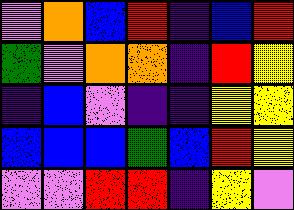[["violet", "orange", "blue", "red", "indigo", "blue", "red"], ["green", "violet", "orange", "orange", "indigo", "red", "yellow"], ["indigo", "blue", "violet", "indigo", "indigo", "yellow", "yellow"], ["blue", "blue", "blue", "green", "blue", "red", "yellow"], ["violet", "violet", "red", "red", "indigo", "yellow", "violet"]]